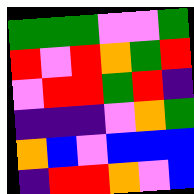[["green", "green", "green", "violet", "violet", "green"], ["red", "violet", "red", "orange", "green", "red"], ["violet", "red", "red", "green", "red", "indigo"], ["indigo", "indigo", "indigo", "violet", "orange", "green"], ["orange", "blue", "violet", "blue", "blue", "blue"], ["indigo", "red", "red", "orange", "violet", "blue"]]